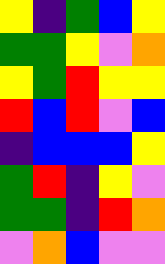[["yellow", "indigo", "green", "blue", "yellow"], ["green", "green", "yellow", "violet", "orange"], ["yellow", "green", "red", "yellow", "yellow"], ["red", "blue", "red", "violet", "blue"], ["indigo", "blue", "blue", "blue", "yellow"], ["green", "red", "indigo", "yellow", "violet"], ["green", "green", "indigo", "red", "orange"], ["violet", "orange", "blue", "violet", "violet"]]